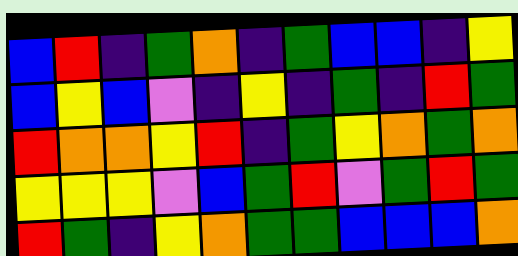[["blue", "red", "indigo", "green", "orange", "indigo", "green", "blue", "blue", "indigo", "yellow"], ["blue", "yellow", "blue", "violet", "indigo", "yellow", "indigo", "green", "indigo", "red", "green"], ["red", "orange", "orange", "yellow", "red", "indigo", "green", "yellow", "orange", "green", "orange"], ["yellow", "yellow", "yellow", "violet", "blue", "green", "red", "violet", "green", "red", "green"], ["red", "green", "indigo", "yellow", "orange", "green", "green", "blue", "blue", "blue", "orange"]]